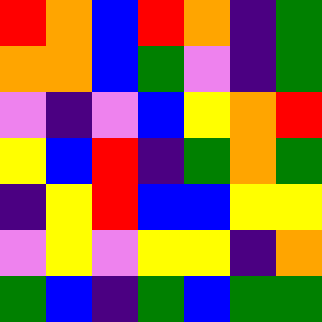[["red", "orange", "blue", "red", "orange", "indigo", "green"], ["orange", "orange", "blue", "green", "violet", "indigo", "green"], ["violet", "indigo", "violet", "blue", "yellow", "orange", "red"], ["yellow", "blue", "red", "indigo", "green", "orange", "green"], ["indigo", "yellow", "red", "blue", "blue", "yellow", "yellow"], ["violet", "yellow", "violet", "yellow", "yellow", "indigo", "orange"], ["green", "blue", "indigo", "green", "blue", "green", "green"]]